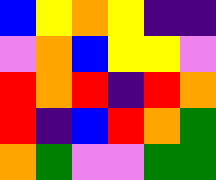[["blue", "yellow", "orange", "yellow", "indigo", "indigo"], ["violet", "orange", "blue", "yellow", "yellow", "violet"], ["red", "orange", "red", "indigo", "red", "orange"], ["red", "indigo", "blue", "red", "orange", "green"], ["orange", "green", "violet", "violet", "green", "green"]]